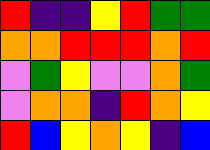[["red", "indigo", "indigo", "yellow", "red", "green", "green"], ["orange", "orange", "red", "red", "red", "orange", "red"], ["violet", "green", "yellow", "violet", "violet", "orange", "green"], ["violet", "orange", "orange", "indigo", "red", "orange", "yellow"], ["red", "blue", "yellow", "orange", "yellow", "indigo", "blue"]]